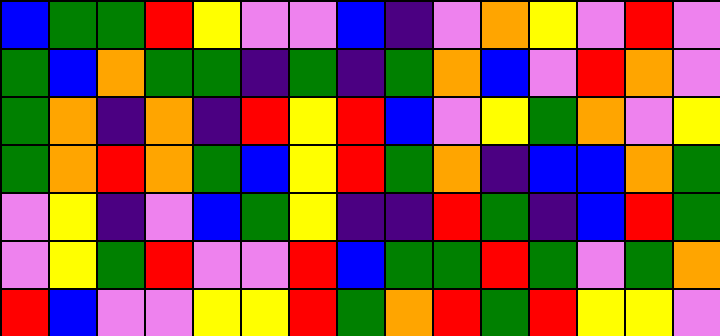[["blue", "green", "green", "red", "yellow", "violet", "violet", "blue", "indigo", "violet", "orange", "yellow", "violet", "red", "violet"], ["green", "blue", "orange", "green", "green", "indigo", "green", "indigo", "green", "orange", "blue", "violet", "red", "orange", "violet"], ["green", "orange", "indigo", "orange", "indigo", "red", "yellow", "red", "blue", "violet", "yellow", "green", "orange", "violet", "yellow"], ["green", "orange", "red", "orange", "green", "blue", "yellow", "red", "green", "orange", "indigo", "blue", "blue", "orange", "green"], ["violet", "yellow", "indigo", "violet", "blue", "green", "yellow", "indigo", "indigo", "red", "green", "indigo", "blue", "red", "green"], ["violet", "yellow", "green", "red", "violet", "violet", "red", "blue", "green", "green", "red", "green", "violet", "green", "orange"], ["red", "blue", "violet", "violet", "yellow", "yellow", "red", "green", "orange", "red", "green", "red", "yellow", "yellow", "violet"]]